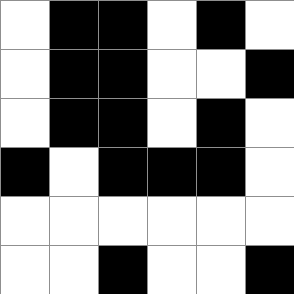[["white", "black", "black", "white", "black", "white"], ["white", "black", "black", "white", "white", "black"], ["white", "black", "black", "white", "black", "white"], ["black", "white", "black", "black", "black", "white"], ["white", "white", "white", "white", "white", "white"], ["white", "white", "black", "white", "white", "black"]]